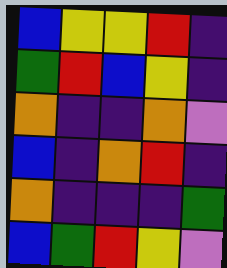[["blue", "yellow", "yellow", "red", "indigo"], ["green", "red", "blue", "yellow", "indigo"], ["orange", "indigo", "indigo", "orange", "violet"], ["blue", "indigo", "orange", "red", "indigo"], ["orange", "indigo", "indigo", "indigo", "green"], ["blue", "green", "red", "yellow", "violet"]]